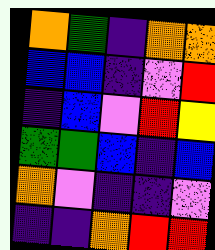[["orange", "green", "indigo", "orange", "orange"], ["blue", "blue", "indigo", "violet", "red"], ["indigo", "blue", "violet", "red", "yellow"], ["green", "green", "blue", "indigo", "blue"], ["orange", "violet", "indigo", "indigo", "violet"], ["indigo", "indigo", "orange", "red", "red"]]